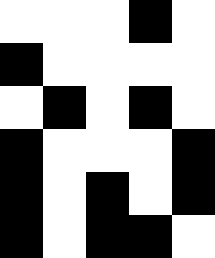[["white", "white", "white", "black", "white"], ["black", "white", "white", "white", "white"], ["white", "black", "white", "black", "white"], ["black", "white", "white", "white", "black"], ["black", "white", "black", "white", "black"], ["black", "white", "black", "black", "white"]]